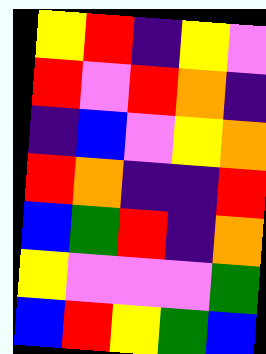[["yellow", "red", "indigo", "yellow", "violet"], ["red", "violet", "red", "orange", "indigo"], ["indigo", "blue", "violet", "yellow", "orange"], ["red", "orange", "indigo", "indigo", "red"], ["blue", "green", "red", "indigo", "orange"], ["yellow", "violet", "violet", "violet", "green"], ["blue", "red", "yellow", "green", "blue"]]